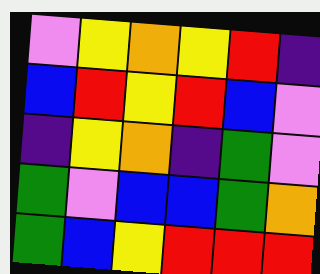[["violet", "yellow", "orange", "yellow", "red", "indigo"], ["blue", "red", "yellow", "red", "blue", "violet"], ["indigo", "yellow", "orange", "indigo", "green", "violet"], ["green", "violet", "blue", "blue", "green", "orange"], ["green", "blue", "yellow", "red", "red", "red"]]